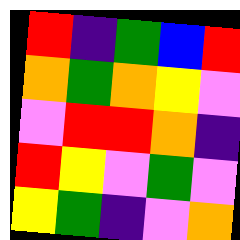[["red", "indigo", "green", "blue", "red"], ["orange", "green", "orange", "yellow", "violet"], ["violet", "red", "red", "orange", "indigo"], ["red", "yellow", "violet", "green", "violet"], ["yellow", "green", "indigo", "violet", "orange"]]